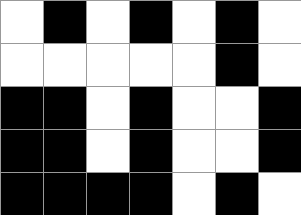[["white", "black", "white", "black", "white", "black", "white"], ["white", "white", "white", "white", "white", "black", "white"], ["black", "black", "white", "black", "white", "white", "black"], ["black", "black", "white", "black", "white", "white", "black"], ["black", "black", "black", "black", "white", "black", "white"]]